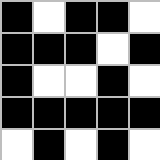[["black", "white", "black", "black", "white"], ["black", "black", "black", "white", "black"], ["black", "white", "white", "black", "white"], ["black", "black", "black", "black", "black"], ["white", "black", "white", "black", "white"]]